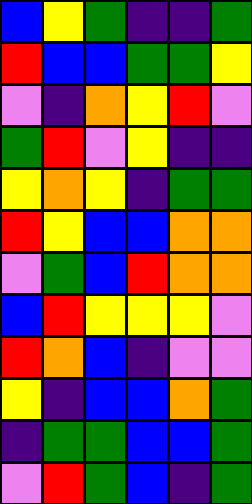[["blue", "yellow", "green", "indigo", "indigo", "green"], ["red", "blue", "blue", "green", "green", "yellow"], ["violet", "indigo", "orange", "yellow", "red", "violet"], ["green", "red", "violet", "yellow", "indigo", "indigo"], ["yellow", "orange", "yellow", "indigo", "green", "green"], ["red", "yellow", "blue", "blue", "orange", "orange"], ["violet", "green", "blue", "red", "orange", "orange"], ["blue", "red", "yellow", "yellow", "yellow", "violet"], ["red", "orange", "blue", "indigo", "violet", "violet"], ["yellow", "indigo", "blue", "blue", "orange", "green"], ["indigo", "green", "green", "blue", "blue", "green"], ["violet", "red", "green", "blue", "indigo", "green"]]